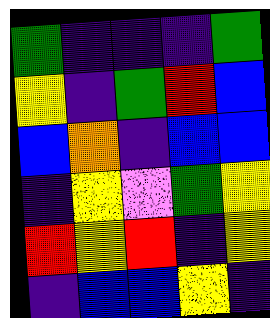[["green", "indigo", "indigo", "indigo", "green"], ["yellow", "indigo", "green", "red", "blue"], ["blue", "orange", "indigo", "blue", "blue"], ["indigo", "yellow", "violet", "green", "yellow"], ["red", "yellow", "red", "indigo", "yellow"], ["indigo", "blue", "blue", "yellow", "indigo"]]